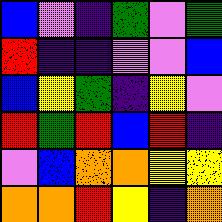[["blue", "violet", "indigo", "green", "violet", "green"], ["red", "indigo", "indigo", "violet", "violet", "blue"], ["blue", "yellow", "green", "indigo", "yellow", "violet"], ["red", "green", "red", "blue", "red", "indigo"], ["violet", "blue", "orange", "orange", "yellow", "yellow"], ["orange", "orange", "red", "yellow", "indigo", "orange"]]